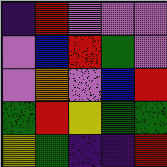[["indigo", "red", "violet", "violet", "violet"], ["violet", "blue", "red", "green", "violet"], ["violet", "orange", "violet", "blue", "red"], ["green", "red", "yellow", "green", "green"], ["yellow", "green", "indigo", "indigo", "red"]]